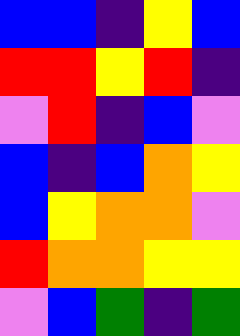[["blue", "blue", "indigo", "yellow", "blue"], ["red", "red", "yellow", "red", "indigo"], ["violet", "red", "indigo", "blue", "violet"], ["blue", "indigo", "blue", "orange", "yellow"], ["blue", "yellow", "orange", "orange", "violet"], ["red", "orange", "orange", "yellow", "yellow"], ["violet", "blue", "green", "indigo", "green"]]